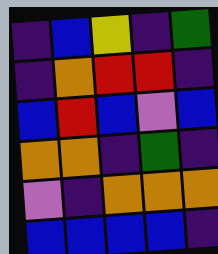[["indigo", "blue", "yellow", "indigo", "green"], ["indigo", "orange", "red", "red", "indigo"], ["blue", "red", "blue", "violet", "blue"], ["orange", "orange", "indigo", "green", "indigo"], ["violet", "indigo", "orange", "orange", "orange"], ["blue", "blue", "blue", "blue", "indigo"]]